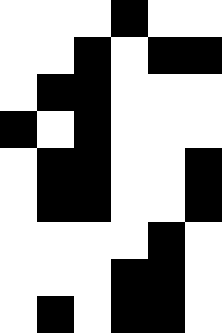[["white", "white", "white", "black", "white", "white"], ["white", "white", "black", "white", "black", "black"], ["white", "black", "black", "white", "white", "white"], ["black", "white", "black", "white", "white", "white"], ["white", "black", "black", "white", "white", "black"], ["white", "black", "black", "white", "white", "black"], ["white", "white", "white", "white", "black", "white"], ["white", "white", "white", "black", "black", "white"], ["white", "black", "white", "black", "black", "white"]]